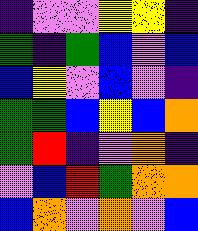[["indigo", "violet", "violet", "yellow", "yellow", "indigo"], ["green", "indigo", "green", "blue", "violet", "blue"], ["blue", "yellow", "violet", "blue", "violet", "indigo"], ["green", "green", "blue", "yellow", "blue", "orange"], ["green", "red", "indigo", "violet", "orange", "indigo"], ["violet", "blue", "red", "green", "orange", "orange"], ["blue", "orange", "violet", "orange", "violet", "blue"]]